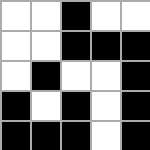[["white", "white", "black", "white", "white"], ["white", "white", "black", "black", "black"], ["white", "black", "white", "white", "black"], ["black", "white", "black", "white", "black"], ["black", "black", "black", "white", "black"]]